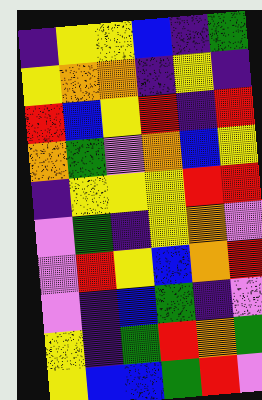[["indigo", "yellow", "yellow", "blue", "indigo", "green"], ["yellow", "orange", "orange", "indigo", "yellow", "indigo"], ["red", "blue", "yellow", "red", "indigo", "red"], ["orange", "green", "violet", "orange", "blue", "yellow"], ["indigo", "yellow", "yellow", "yellow", "red", "red"], ["violet", "green", "indigo", "yellow", "orange", "violet"], ["violet", "red", "yellow", "blue", "orange", "red"], ["violet", "indigo", "blue", "green", "indigo", "violet"], ["yellow", "indigo", "green", "red", "orange", "green"], ["yellow", "blue", "blue", "green", "red", "violet"]]